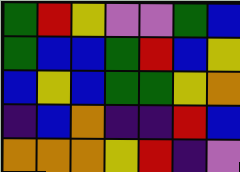[["green", "red", "yellow", "violet", "violet", "green", "blue"], ["green", "blue", "blue", "green", "red", "blue", "yellow"], ["blue", "yellow", "blue", "green", "green", "yellow", "orange"], ["indigo", "blue", "orange", "indigo", "indigo", "red", "blue"], ["orange", "orange", "orange", "yellow", "red", "indigo", "violet"]]